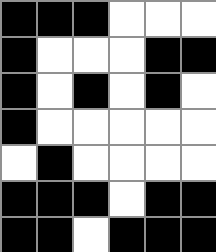[["black", "black", "black", "white", "white", "white"], ["black", "white", "white", "white", "black", "black"], ["black", "white", "black", "white", "black", "white"], ["black", "white", "white", "white", "white", "white"], ["white", "black", "white", "white", "white", "white"], ["black", "black", "black", "white", "black", "black"], ["black", "black", "white", "black", "black", "black"]]